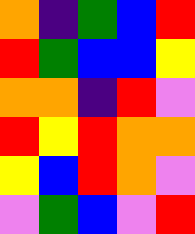[["orange", "indigo", "green", "blue", "red"], ["red", "green", "blue", "blue", "yellow"], ["orange", "orange", "indigo", "red", "violet"], ["red", "yellow", "red", "orange", "orange"], ["yellow", "blue", "red", "orange", "violet"], ["violet", "green", "blue", "violet", "red"]]